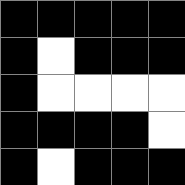[["black", "black", "black", "black", "black"], ["black", "white", "black", "black", "black"], ["black", "white", "white", "white", "white"], ["black", "black", "black", "black", "white"], ["black", "white", "black", "black", "black"]]